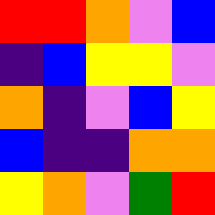[["red", "red", "orange", "violet", "blue"], ["indigo", "blue", "yellow", "yellow", "violet"], ["orange", "indigo", "violet", "blue", "yellow"], ["blue", "indigo", "indigo", "orange", "orange"], ["yellow", "orange", "violet", "green", "red"]]